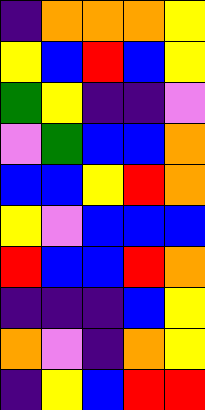[["indigo", "orange", "orange", "orange", "yellow"], ["yellow", "blue", "red", "blue", "yellow"], ["green", "yellow", "indigo", "indigo", "violet"], ["violet", "green", "blue", "blue", "orange"], ["blue", "blue", "yellow", "red", "orange"], ["yellow", "violet", "blue", "blue", "blue"], ["red", "blue", "blue", "red", "orange"], ["indigo", "indigo", "indigo", "blue", "yellow"], ["orange", "violet", "indigo", "orange", "yellow"], ["indigo", "yellow", "blue", "red", "red"]]